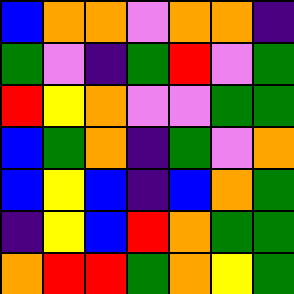[["blue", "orange", "orange", "violet", "orange", "orange", "indigo"], ["green", "violet", "indigo", "green", "red", "violet", "green"], ["red", "yellow", "orange", "violet", "violet", "green", "green"], ["blue", "green", "orange", "indigo", "green", "violet", "orange"], ["blue", "yellow", "blue", "indigo", "blue", "orange", "green"], ["indigo", "yellow", "blue", "red", "orange", "green", "green"], ["orange", "red", "red", "green", "orange", "yellow", "green"]]